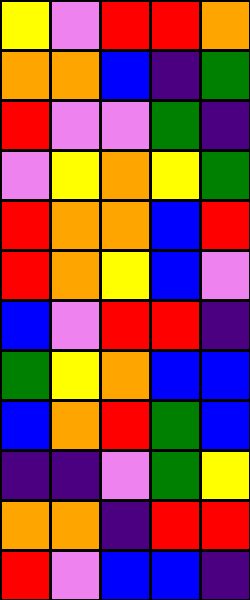[["yellow", "violet", "red", "red", "orange"], ["orange", "orange", "blue", "indigo", "green"], ["red", "violet", "violet", "green", "indigo"], ["violet", "yellow", "orange", "yellow", "green"], ["red", "orange", "orange", "blue", "red"], ["red", "orange", "yellow", "blue", "violet"], ["blue", "violet", "red", "red", "indigo"], ["green", "yellow", "orange", "blue", "blue"], ["blue", "orange", "red", "green", "blue"], ["indigo", "indigo", "violet", "green", "yellow"], ["orange", "orange", "indigo", "red", "red"], ["red", "violet", "blue", "blue", "indigo"]]